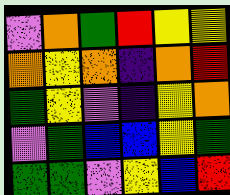[["violet", "orange", "green", "red", "yellow", "yellow"], ["orange", "yellow", "orange", "indigo", "orange", "red"], ["green", "yellow", "violet", "indigo", "yellow", "orange"], ["violet", "green", "blue", "blue", "yellow", "green"], ["green", "green", "violet", "yellow", "blue", "red"]]